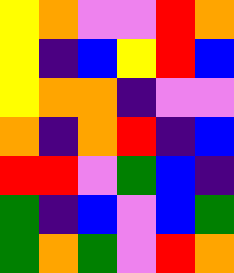[["yellow", "orange", "violet", "violet", "red", "orange"], ["yellow", "indigo", "blue", "yellow", "red", "blue"], ["yellow", "orange", "orange", "indigo", "violet", "violet"], ["orange", "indigo", "orange", "red", "indigo", "blue"], ["red", "red", "violet", "green", "blue", "indigo"], ["green", "indigo", "blue", "violet", "blue", "green"], ["green", "orange", "green", "violet", "red", "orange"]]